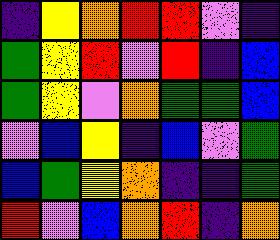[["indigo", "yellow", "orange", "red", "red", "violet", "indigo"], ["green", "yellow", "red", "violet", "red", "indigo", "blue"], ["green", "yellow", "violet", "orange", "green", "green", "blue"], ["violet", "blue", "yellow", "indigo", "blue", "violet", "green"], ["blue", "green", "yellow", "orange", "indigo", "indigo", "green"], ["red", "violet", "blue", "orange", "red", "indigo", "orange"]]